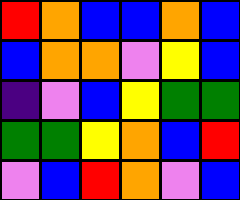[["red", "orange", "blue", "blue", "orange", "blue"], ["blue", "orange", "orange", "violet", "yellow", "blue"], ["indigo", "violet", "blue", "yellow", "green", "green"], ["green", "green", "yellow", "orange", "blue", "red"], ["violet", "blue", "red", "orange", "violet", "blue"]]